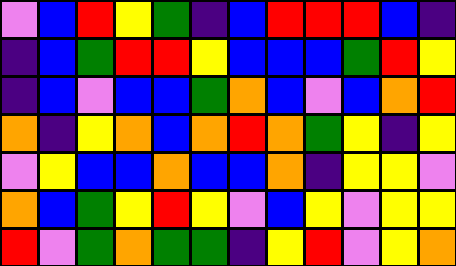[["violet", "blue", "red", "yellow", "green", "indigo", "blue", "red", "red", "red", "blue", "indigo"], ["indigo", "blue", "green", "red", "red", "yellow", "blue", "blue", "blue", "green", "red", "yellow"], ["indigo", "blue", "violet", "blue", "blue", "green", "orange", "blue", "violet", "blue", "orange", "red"], ["orange", "indigo", "yellow", "orange", "blue", "orange", "red", "orange", "green", "yellow", "indigo", "yellow"], ["violet", "yellow", "blue", "blue", "orange", "blue", "blue", "orange", "indigo", "yellow", "yellow", "violet"], ["orange", "blue", "green", "yellow", "red", "yellow", "violet", "blue", "yellow", "violet", "yellow", "yellow"], ["red", "violet", "green", "orange", "green", "green", "indigo", "yellow", "red", "violet", "yellow", "orange"]]